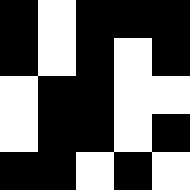[["black", "white", "black", "black", "black"], ["black", "white", "black", "white", "black"], ["white", "black", "black", "white", "white"], ["white", "black", "black", "white", "black"], ["black", "black", "white", "black", "white"]]